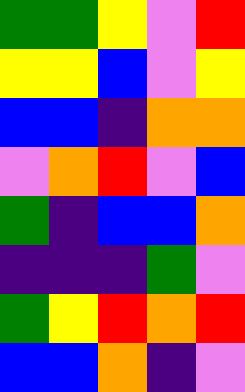[["green", "green", "yellow", "violet", "red"], ["yellow", "yellow", "blue", "violet", "yellow"], ["blue", "blue", "indigo", "orange", "orange"], ["violet", "orange", "red", "violet", "blue"], ["green", "indigo", "blue", "blue", "orange"], ["indigo", "indigo", "indigo", "green", "violet"], ["green", "yellow", "red", "orange", "red"], ["blue", "blue", "orange", "indigo", "violet"]]